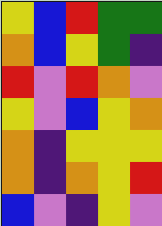[["yellow", "blue", "red", "green", "green"], ["orange", "blue", "yellow", "green", "indigo"], ["red", "violet", "red", "orange", "violet"], ["yellow", "violet", "blue", "yellow", "orange"], ["orange", "indigo", "yellow", "yellow", "yellow"], ["orange", "indigo", "orange", "yellow", "red"], ["blue", "violet", "indigo", "yellow", "violet"]]